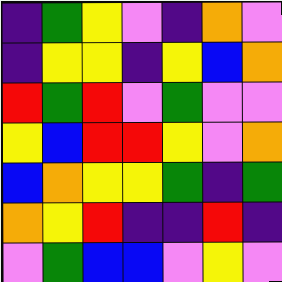[["indigo", "green", "yellow", "violet", "indigo", "orange", "violet"], ["indigo", "yellow", "yellow", "indigo", "yellow", "blue", "orange"], ["red", "green", "red", "violet", "green", "violet", "violet"], ["yellow", "blue", "red", "red", "yellow", "violet", "orange"], ["blue", "orange", "yellow", "yellow", "green", "indigo", "green"], ["orange", "yellow", "red", "indigo", "indigo", "red", "indigo"], ["violet", "green", "blue", "blue", "violet", "yellow", "violet"]]